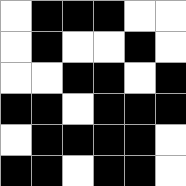[["white", "black", "black", "black", "white", "white"], ["white", "black", "white", "white", "black", "white"], ["white", "white", "black", "black", "white", "black"], ["black", "black", "white", "black", "black", "black"], ["white", "black", "black", "black", "black", "white"], ["black", "black", "white", "black", "black", "white"]]